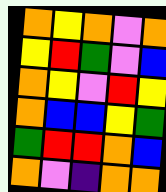[["orange", "yellow", "orange", "violet", "orange"], ["yellow", "red", "green", "violet", "blue"], ["orange", "yellow", "violet", "red", "yellow"], ["orange", "blue", "blue", "yellow", "green"], ["green", "red", "red", "orange", "blue"], ["orange", "violet", "indigo", "orange", "orange"]]